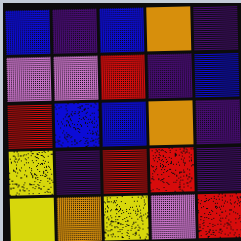[["blue", "indigo", "blue", "orange", "indigo"], ["violet", "violet", "red", "indigo", "blue"], ["red", "blue", "blue", "orange", "indigo"], ["yellow", "indigo", "red", "red", "indigo"], ["yellow", "orange", "yellow", "violet", "red"]]